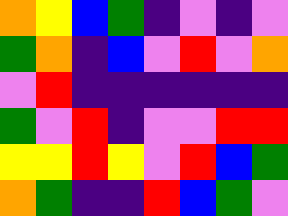[["orange", "yellow", "blue", "green", "indigo", "violet", "indigo", "violet"], ["green", "orange", "indigo", "blue", "violet", "red", "violet", "orange"], ["violet", "red", "indigo", "indigo", "indigo", "indigo", "indigo", "indigo"], ["green", "violet", "red", "indigo", "violet", "violet", "red", "red"], ["yellow", "yellow", "red", "yellow", "violet", "red", "blue", "green"], ["orange", "green", "indigo", "indigo", "red", "blue", "green", "violet"]]